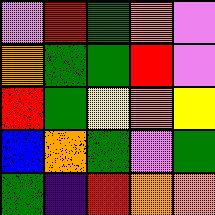[["violet", "red", "green", "orange", "violet"], ["orange", "green", "green", "red", "violet"], ["red", "green", "yellow", "orange", "yellow"], ["blue", "orange", "green", "violet", "green"], ["green", "indigo", "red", "orange", "orange"]]